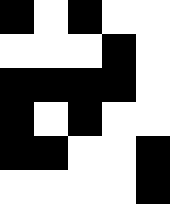[["black", "white", "black", "white", "white"], ["white", "white", "white", "black", "white"], ["black", "black", "black", "black", "white"], ["black", "white", "black", "white", "white"], ["black", "black", "white", "white", "black"], ["white", "white", "white", "white", "black"]]